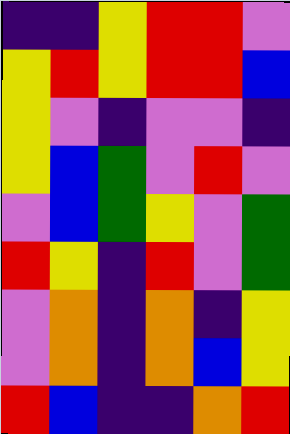[["indigo", "indigo", "yellow", "red", "red", "violet"], ["yellow", "red", "yellow", "red", "red", "blue"], ["yellow", "violet", "indigo", "violet", "violet", "indigo"], ["yellow", "blue", "green", "violet", "red", "violet"], ["violet", "blue", "green", "yellow", "violet", "green"], ["red", "yellow", "indigo", "red", "violet", "green"], ["violet", "orange", "indigo", "orange", "indigo", "yellow"], ["violet", "orange", "indigo", "orange", "blue", "yellow"], ["red", "blue", "indigo", "indigo", "orange", "red"]]